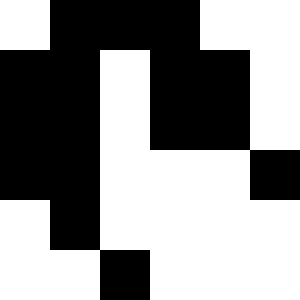[["white", "black", "black", "black", "white", "white"], ["black", "black", "white", "black", "black", "white"], ["black", "black", "white", "black", "black", "white"], ["black", "black", "white", "white", "white", "black"], ["white", "black", "white", "white", "white", "white"], ["white", "white", "black", "white", "white", "white"]]